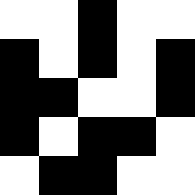[["white", "white", "black", "white", "white"], ["black", "white", "black", "white", "black"], ["black", "black", "white", "white", "black"], ["black", "white", "black", "black", "white"], ["white", "black", "black", "white", "white"]]